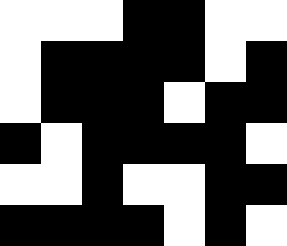[["white", "white", "white", "black", "black", "white", "white"], ["white", "black", "black", "black", "black", "white", "black"], ["white", "black", "black", "black", "white", "black", "black"], ["black", "white", "black", "black", "black", "black", "white"], ["white", "white", "black", "white", "white", "black", "black"], ["black", "black", "black", "black", "white", "black", "white"]]